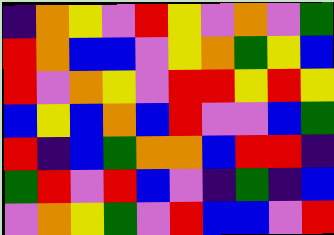[["indigo", "orange", "yellow", "violet", "red", "yellow", "violet", "orange", "violet", "green"], ["red", "orange", "blue", "blue", "violet", "yellow", "orange", "green", "yellow", "blue"], ["red", "violet", "orange", "yellow", "violet", "red", "red", "yellow", "red", "yellow"], ["blue", "yellow", "blue", "orange", "blue", "red", "violet", "violet", "blue", "green"], ["red", "indigo", "blue", "green", "orange", "orange", "blue", "red", "red", "indigo"], ["green", "red", "violet", "red", "blue", "violet", "indigo", "green", "indigo", "blue"], ["violet", "orange", "yellow", "green", "violet", "red", "blue", "blue", "violet", "red"]]